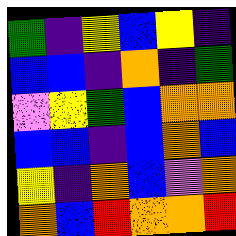[["green", "indigo", "yellow", "blue", "yellow", "indigo"], ["blue", "blue", "indigo", "orange", "indigo", "green"], ["violet", "yellow", "green", "blue", "orange", "orange"], ["blue", "blue", "indigo", "blue", "orange", "blue"], ["yellow", "indigo", "orange", "blue", "violet", "orange"], ["orange", "blue", "red", "orange", "orange", "red"]]